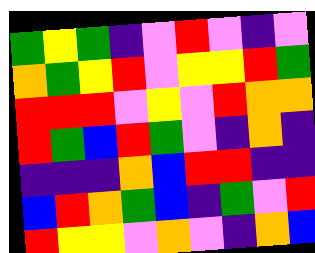[["green", "yellow", "green", "indigo", "violet", "red", "violet", "indigo", "violet"], ["orange", "green", "yellow", "red", "violet", "yellow", "yellow", "red", "green"], ["red", "red", "red", "violet", "yellow", "violet", "red", "orange", "orange"], ["red", "green", "blue", "red", "green", "violet", "indigo", "orange", "indigo"], ["indigo", "indigo", "indigo", "orange", "blue", "red", "red", "indigo", "indigo"], ["blue", "red", "orange", "green", "blue", "indigo", "green", "violet", "red"], ["red", "yellow", "yellow", "violet", "orange", "violet", "indigo", "orange", "blue"]]